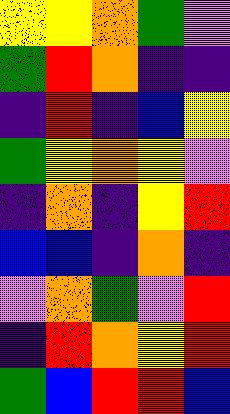[["yellow", "yellow", "orange", "green", "violet"], ["green", "red", "orange", "indigo", "indigo"], ["indigo", "red", "indigo", "blue", "yellow"], ["green", "yellow", "orange", "yellow", "violet"], ["indigo", "orange", "indigo", "yellow", "red"], ["blue", "blue", "indigo", "orange", "indigo"], ["violet", "orange", "green", "violet", "red"], ["indigo", "red", "orange", "yellow", "red"], ["green", "blue", "red", "red", "blue"]]